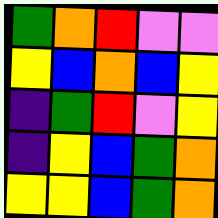[["green", "orange", "red", "violet", "violet"], ["yellow", "blue", "orange", "blue", "yellow"], ["indigo", "green", "red", "violet", "yellow"], ["indigo", "yellow", "blue", "green", "orange"], ["yellow", "yellow", "blue", "green", "orange"]]